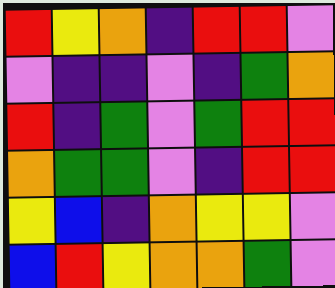[["red", "yellow", "orange", "indigo", "red", "red", "violet"], ["violet", "indigo", "indigo", "violet", "indigo", "green", "orange"], ["red", "indigo", "green", "violet", "green", "red", "red"], ["orange", "green", "green", "violet", "indigo", "red", "red"], ["yellow", "blue", "indigo", "orange", "yellow", "yellow", "violet"], ["blue", "red", "yellow", "orange", "orange", "green", "violet"]]